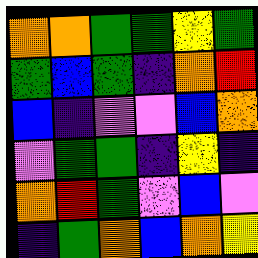[["orange", "orange", "green", "green", "yellow", "green"], ["green", "blue", "green", "indigo", "orange", "red"], ["blue", "indigo", "violet", "violet", "blue", "orange"], ["violet", "green", "green", "indigo", "yellow", "indigo"], ["orange", "red", "green", "violet", "blue", "violet"], ["indigo", "green", "orange", "blue", "orange", "yellow"]]